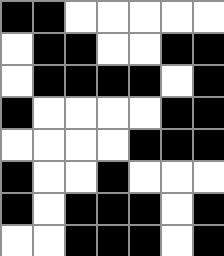[["black", "black", "white", "white", "white", "white", "white"], ["white", "black", "black", "white", "white", "black", "black"], ["white", "black", "black", "black", "black", "white", "black"], ["black", "white", "white", "white", "white", "black", "black"], ["white", "white", "white", "white", "black", "black", "black"], ["black", "white", "white", "black", "white", "white", "white"], ["black", "white", "black", "black", "black", "white", "black"], ["white", "white", "black", "black", "black", "white", "black"]]